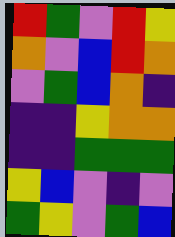[["red", "green", "violet", "red", "yellow"], ["orange", "violet", "blue", "red", "orange"], ["violet", "green", "blue", "orange", "indigo"], ["indigo", "indigo", "yellow", "orange", "orange"], ["indigo", "indigo", "green", "green", "green"], ["yellow", "blue", "violet", "indigo", "violet"], ["green", "yellow", "violet", "green", "blue"]]